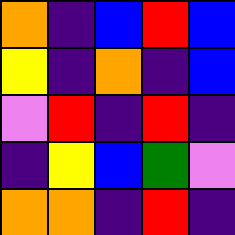[["orange", "indigo", "blue", "red", "blue"], ["yellow", "indigo", "orange", "indigo", "blue"], ["violet", "red", "indigo", "red", "indigo"], ["indigo", "yellow", "blue", "green", "violet"], ["orange", "orange", "indigo", "red", "indigo"]]